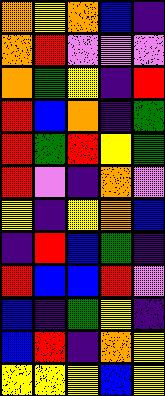[["orange", "yellow", "orange", "blue", "indigo"], ["orange", "red", "violet", "violet", "violet"], ["orange", "green", "yellow", "indigo", "red"], ["red", "blue", "orange", "indigo", "green"], ["red", "green", "red", "yellow", "green"], ["red", "violet", "indigo", "orange", "violet"], ["yellow", "indigo", "yellow", "orange", "blue"], ["indigo", "red", "blue", "green", "indigo"], ["red", "blue", "blue", "red", "violet"], ["blue", "indigo", "green", "yellow", "indigo"], ["blue", "red", "indigo", "orange", "yellow"], ["yellow", "yellow", "yellow", "blue", "yellow"]]